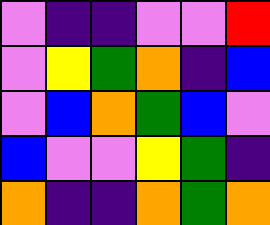[["violet", "indigo", "indigo", "violet", "violet", "red"], ["violet", "yellow", "green", "orange", "indigo", "blue"], ["violet", "blue", "orange", "green", "blue", "violet"], ["blue", "violet", "violet", "yellow", "green", "indigo"], ["orange", "indigo", "indigo", "orange", "green", "orange"]]